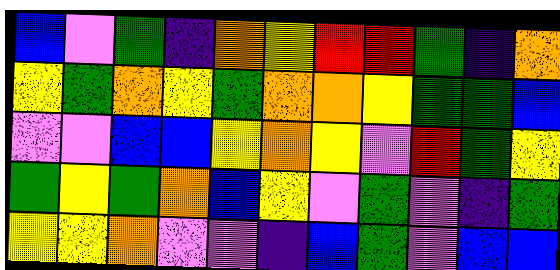[["blue", "violet", "green", "indigo", "orange", "yellow", "red", "red", "green", "indigo", "orange"], ["yellow", "green", "orange", "yellow", "green", "orange", "orange", "yellow", "green", "green", "blue"], ["violet", "violet", "blue", "blue", "yellow", "orange", "yellow", "violet", "red", "green", "yellow"], ["green", "yellow", "green", "orange", "blue", "yellow", "violet", "green", "violet", "indigo", "green"], ["yellow", "yellow", "orange", "violet", "violet", "indigo", "blue", "green", "violet", "blue", "blue"]]